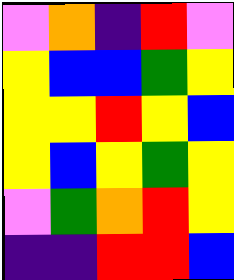[["violet", "orange", "indigo", "red", "violet"], ["yellow", "blue", "blue", "green", "yellow"], ["yellow", "yellow", "red", "yellow", "blue"], ["yellow", "blue", "yellow", "green", "yellow"], ["violet", "green", "orange", "red", "yellow"], ["indigo", "indigo", "red", "red", "blue"]]